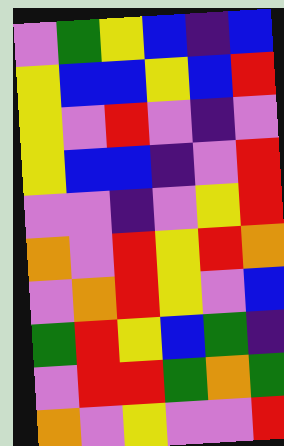[["violet", "green", "yellow", "blue", "indigo", "blue"], ["yellow", "blue", "blue", "yellow", "blue", "red"], ["yellow", "violet", "red", "violet", "indigo", "violet"], ["yellow", "blue", "blue", "indigo", "violet", "red"], ["violet", "violet", "indigo", "violet", "yellow", "red"], ["orange", "violet", "red", "yellow", "red", "orange"], ["violet", "orange", "red", "yellow", "violet", "blue"], ["green", "red", "yellow", "blue", "green", "indigo"], ["violet", "red", "red", "green", "orange", "green"], ["orange", "violet", "yellow", "violet", "violet", "red"]]